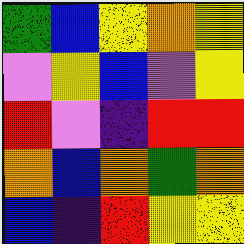[["green", "blue", "yellow", "orange", "yellow"], ["violet", "yellow", "blue", "violet", "yellow"], ["red", "violet", "indigo", "red", "red"], ["orange", "blue", "orange", "green", "orange"], ["blue", "indigo", "red", "yellow", "yellow"]]